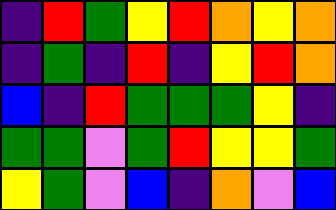[["indigo", "red", "green", "yellow", "red", "orange", "yellow", "orange"], ["indigo", "green", "indigo", "red", "indigo", "yellow", "red", "orange"], ["blue", "indigo", "red", "green", "green", "green", "yellow", "indigo"], ["green", "green", "violet", "green", "red", "yellow", "yellow", "green"], ["yellow", "green", "violet", "blue", "indigo", "orange", "violet", "blue"]]